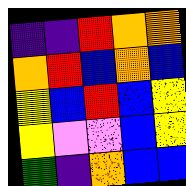[["indigo", "indigo", "red", "orange", "orange"], ["orange", "red", "blue", "orange", "blue"], ["yellow", "blue", "red", "blue", "yellow"], ["yellow", "violet", "violet", "blue", "yellow"], ["green", "indigo", "orange", "blue", "blue"]]